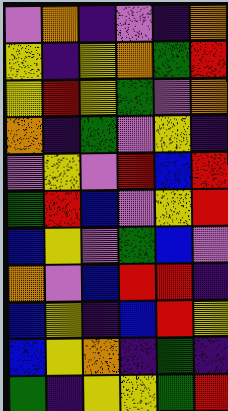[["violet", "orange", "indigo", "violet", "indigo", "orange"], ["yellow", "indigo", "yellow", "orange", "green", "red"], ["yellow", "red", "yellow", "green", "violet", "orange"], ["orange", "indigo", "green", "violet", "yellow", "indigo"], ["violet", "yellow", "violet", "red", "blue", "red"], ["green", "red", "blue", "violet", "yellow", "red"], ["blue", "yellow", "violet", "green", "blue", "violet"], ["orange", "violet", "blue", "red", "red", "indigo"], ["blue", "yellow", "indigo", "blue", "red", "yellow"], ["blue", "yellow", "orange", "indigo", "green", "indigo"], ["green", "indigo", "yellow", "yellow", "green", "red"]]